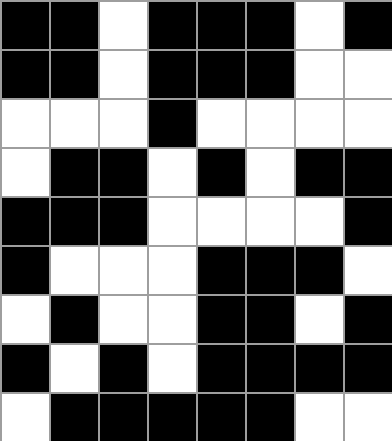[["black", "black", "white", "black", "black", "black", "white", "black"], ["black", "black", "white", "black", "black", "black", "white", "white"], ["white", "white", "white", "black", "white", "white", "white", "white"], ["white", "black", "black", "white", "black", "white", "black", "black"], ["black", "black", "black", "white", "white", "white", "white", "black"], ["black", "white", "white", "white", "black", "black", "black", "white"], ["white", "black", "white", "white", "black", "black", "white", "black"], ["black", "white", "black", "white", "black", "black", "black", "black"], ["white", "black", "black", "black", "black", "black", "white", "white"]]